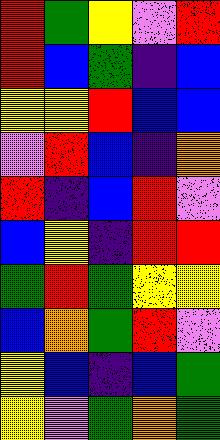[["red", "green", "yellow", "violet", "red"], ["red", "blue", "green", "indigo", "blue"], ["yellow", "yellow", "red", "blue", "blue"], ["violet", "red", "blue", "indigo", "orange"], ["red", "indigo", "blue", "red", "violet"], ["blue", "yellow", "indigo", "red", "red"], ["green", "red", "green", "yellow", "yellow"], ["blue", "orange", "green", "red", "violet"], ["yellow", "blue", "indigo", "blue", "green"], ["yellow", "violet", "green", "orange", "green"]]